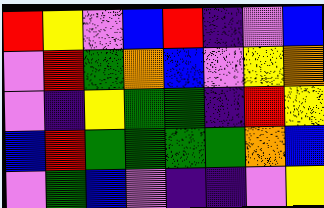[["red", "yellow", "violet", "blue", "red", "indigo", "violet", "blue"], ["violet", "red", "green", "orange", "blue", "violet", "yellow", "orange"], ["violet", "indigo", "yellow", "green", "green", "indigo", "red", "yellow"], ["blue", "red", "green", "green", "green", "green", "orange", "blue"], ["violet", "green", "blue", "violet", "indigo", "indigo", "violet", "yellow"]]